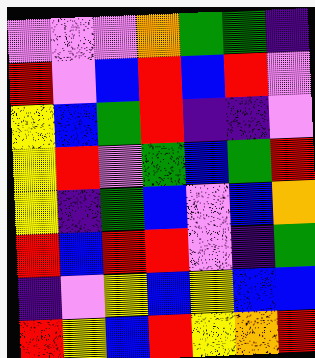[["violet", "violet", "violet", "orange", "green", "green", "indigo"], ["red", "violet", "blue", "red", "blue", "red", "violet"], ["yellow", "blue", "green", "red", "indigo", "indigo", "violet"], ["yellow", "red", "violet", "green", "blue", "green", "red"], ["yellow", "indigo", "green", "blue", "violet", "blue", "orange"], ["red", "blue", "red", "red", "violet", "indigo", "green"], ["indigo", "violet", "yellow", "blue", "yellow", "blue", "blue"], ["red", "yellow", "blue", "red", "yellow", "orange", "red"]]